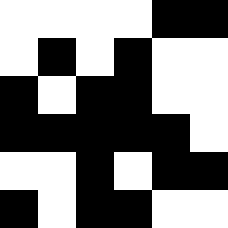[["white", "white", "white", "white", "black", "black"], ["white", "black", "white", "black", "white", "white"], ["black", "white", "black", "black", "white", "white"], ["black", "black", "black", "black", "black", "white"], ["white", "white", "black", "white", "black", "black"], ["black", "white", "black", "black", "white", "white"]]